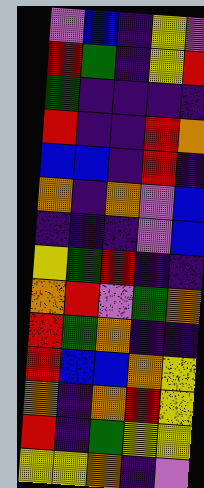[["violet", "blue", "indigo", "yellow", "violet"], ["red", "green", "indigo", "yellow", "red"], ["green", "indigo", "indigo", "indigo", "indigo"], ["red", "indigo", "indigo", "red", "orange"], ["blue", "blue", "indigo", "red", "indigo"], ["orange", "indigo", "orange", "violet", "blue"], ["indigo", "indigo", "indigo", "violet", "blue"], ["yellow", "green", "red", "indigo", "indigo"], ["orange", "red", "violet", "green", "orange"], ["red", "green", "orange", "indigo", "indigo"], ["red", "blue", "blue", "orange", "yellow"], ["orange", "indigo", "orange", "red", "yellow"], ["red", "indigo", "green", "yellow", "yellow"], ["yellow", "yellow", "orange", "indigo", "violet"]]